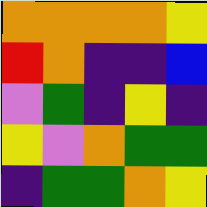[["orange", "orange", "orange", "orange", "yellow"], ["red", "orange", "indigo", "indigo", "blue"], ["violet", "green", "indigo", "yellow", "indigo"], ["yellow", "violet", "orange", "green", "green"], ["indigo", "green", "green", "orange", "yellow"]]